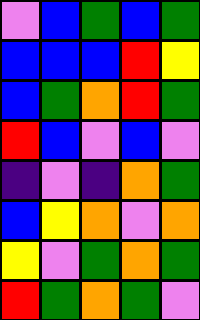[["violet", "blue", "green", "blue", "green"], ["blue", "blue", "blue", "red", "yellow"], ["blue", "green", "orange", "red", "green"], ["red", "blue", "violet", "blue", "violet"], ["indigo", "violet", "indigo", "orange", "green"], ["blue", "yellow", "orange", "violet", "orange"], ["yellow", "violet", "green", "orange", "green"], ["red", "green", "orange", "green", "violet"]]